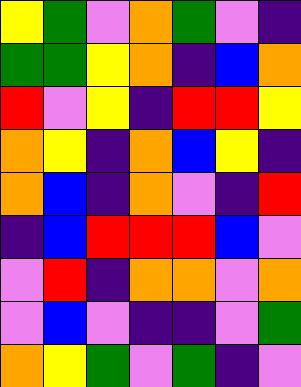[["yellow", "green", "violet", "orange", "green", "violet", "indigo"], ["green", "green", "yellow", "orange", "indigo", "blue", "orange"], ["red", "violet", "yellow", "indigo", "red", "red", "yellow"], ["orange", "yellow", "indigo", "orange", "blue", "yellow", "indigo"], ["orange", "blue", "indigo", "orange", "violet", "indigo", "red"], ["indigo", "blue", "red", "red", "red", "blue", "violet"], ["violet", "red", "indigo", "orange", "orange", "violet", "orange"], ["violet", "blue", "violet", "indigo", "indigo", "violet", "green"], ["orange", "yellow", "green", "violet", "green", "indigo", "violet"]]